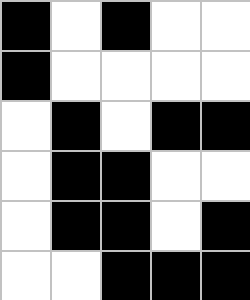[["black", "white", "black", "white", "white"], ["black", "white", "white", "white", "white"], ["white", "black", "white", "black", "black"], ["white", "black", "black", "white", "white"], ["white", "black", "black", "white", "black"], ["white", "white", "black", "black", "black"]]